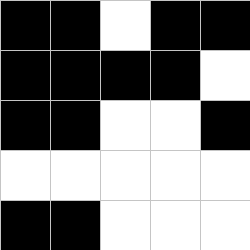[["black", "black", "white", "black", "black"], ["black", "black", "black", "black", "white"], ["black", "black", "white", "white", "black"], ["white", "white", "white", "white", "white"], ["black", "black", "white", "white", "white"]]